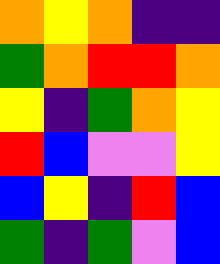[["orange", "yellow", "orange", "indigo", "indigo"], ["green", "orange", "red", "red", "orange"], ["yellow", "indigo", "green", "orange", "yellow"], ["red", "blue", "violet", "violet", "yellow"], ["blue", "yellow", "indigo", "red", "blue"], ["green", "indigo", "green", "violet", "blue"]]